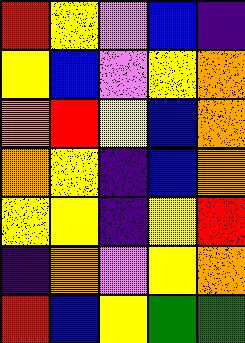[["red", "yellow", "violet", "blue", "indigo"], ["yellow", "blue", "violet", "yellow", "orange"], ["orange", "red", "yellow", "blue", "orange"], ["orange", "yellow", "indigo", "blue", "orange"], ["yellow", "yellow", "indigo", "yellow", "red"], ["indigo", "orange", "violet", "yellow", "orange"], ["red", "blue", "yellow", "green", "green"]]